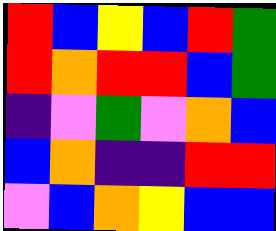[["red", "blue", "yellow", "blue", "red", "green"], ["red", "orange", "red", "red", "blue", "green"], ["indigo", "violet", "green", "violet", "orange", "blue"], ["blue", "orange", "indigo", "indigo", "red", "red"], ["violet", "blue", "orange", "yellow", "blue", "blue"]]